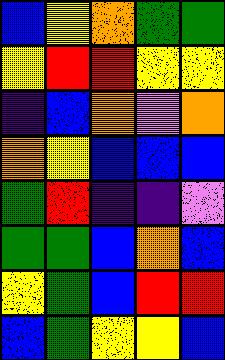[["blue", "yellow", "orange", "green", "green"], ["yellow", "red", "red", "yellow", "yellow"], ["indigo", "blue", "orange", "violet", "orange"], ["orange", "yellow", "blue", "blue", "blue"], ["green", "red", "indigo", "indigo", "violet"], ["green", "green", "blue", "orange", "blue"], ["yellow", "green", "blue", "red", "red"], ["blue", "green", "yellow", "yellow", "blue"]]